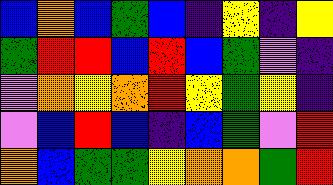[["blue", "orange", "blue", "green", "blue", "indigo", "yellow", "indigo", "yellow"], ["green", "red", "red", "blue", "red", "blue", "green", "violet", "indigo"], ["violet", "orange", "yellow", "orange", "red", "yellow", "green", "yellow", "indigo"], ["violet", "blue", "red", "blue", "indigo", "blue", "green", "violet", "red"], ["orange", "blue", "green", "green", "yellow", "orange", "orange", "green", "red"]]